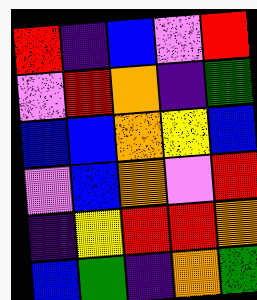[["red", "indigo", "blue", "violet", "red"], ["violet", "red", "orange", "indigo", "green"], ["blue", "blue", "orange", "yellow", "blue"], ["violet", "blue", "orange", "violet", "red"], ["indigo", "yellow", "red", "red", "orange"], ["blue", "green", "indigo", "orange", "green"]]